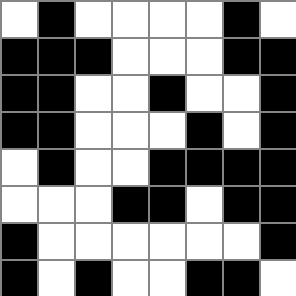[["white", "black", "white", "white", "white", "white", "black", "white"], ["black", "black", "black", "white", "white", "white", "black", "black"], ["black", "black", "white", "white", "black", "white", "white", "black"], ["black", "black", "white", "white", "white", "black", "white", "black"], ["white", "black", "white", "white", "black", "black", "black", "black"], ["white", "white", "white", "black", "black", "white", "black", "black"], ["black", "white", "white", "white", "white", "white", "white", "black"], ["black", "white", "black", "white", "white", "black", "black", "white"]]